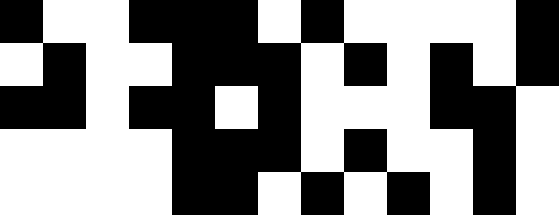[["black", "white", "white", "black", "black", "black", "white", "black", "white", "white", "white", "white", "black"], ["white", "black", "white", "white", "black", "black", "black", "white", "black", "white", "black", "white", "black"], ["black", "black", "white", "black", "black", "white", "black", "white", "white", "white", "black", "black", "white"], ["white", "white", "white", "white", "black", "black", "black", "white", "black", "white", "white", "black", "white"], ["white", "white", "white", "white", "black", "black", "white", "black", "white", "black", "white", "black", "white"]]